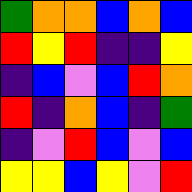[["green", "orange", "orange", "blue", "orange", "blue"], ["red", "yellow", "red", "indigo", "indigo", "yellow"], ["indigo", "blue", "violet", "blue", "red", "orange"], ["red", "indigo", "orange", "blue", "indigo", "green"], ["indigo", "violet", "red", "blue", "violet", "blue"], ["yellow", "yellow", "blue", "yellow", "violet", "red"]]